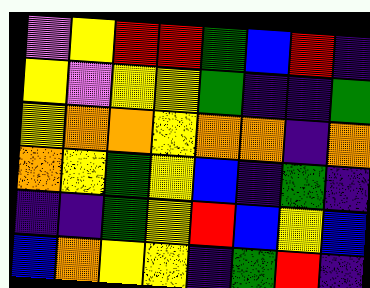[["violet", "yellow", "red", "red", "green", "blue", "red", "indigo"], ["yellow", "violet", "yellow", "yellow", "green", "indigo", "indigo", "green"], ["yellow", "orange", "orange", "yellow", "orange", "orange", "indigo", "orange"], ["orange", "yellow", "green", "yellow", "blue", "indigo", "green", "indigo"], ["indigo", "indigo", "green", "yellow", "red", "blue", "yellow", "blue"], ["blue", "orange", "yellow", "yellow", "indigo", "green", "red", "indigo"]]